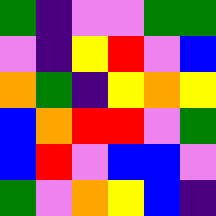[["green", "indigo", "violet", "violet", "green", "green"], ["violet", "indigo", "yellow", "red", "violet", "blue"], ["orange", "green", "indigo", "yellow", "orange", "yellow"], ["blue", "orange", "red", "red", "violet", "green"], ["blue", "red", "violet", "blue", "blue", "violet"], ["green", "violet", "orange", "yellow", "blue", "indigo"]]